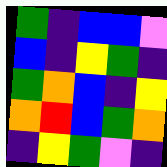[["green", "indigo", "blue", "blue", "violet"], ["blue", "indigo", "yellow", "green", "indigo"], ["green", "orange", "blue", "indigo", "yellow"], ["orange", "red", "blue", "green", "orange"], ["indigo", "yellow", "green", "violet", "indigo"]]